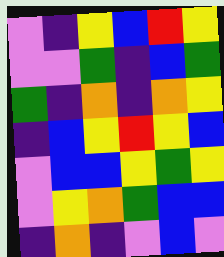[["violet", "indigo", "yellow", "blue", "red", "yellow"], ["violet", "violet", "green", "indigo", "blue", "green"], ["green", "indigo", "orange", "indigo", "orange", "yellow"], ["indigo", "blue", "yellow", "red", "yellow", "blue"], ["violet", "blue", "blue", "yellow", "green", "yellow"], ["violet", "yellow", "orange", "green", "blue", "blue"], ["indigo", "orange", "indigo", "violet", "blue", "violet"]]